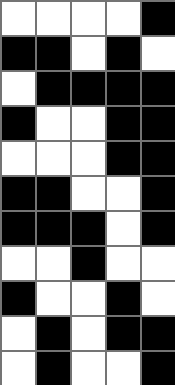[["white", "white", "white", "white", "black"], ["black", "black", "white", "black", "white"], ["white", "black", "black", "black", "black"], ["black", "white", "white", "black", "black"], ["white", "white", "white", "black", "black"], ["black", "black", "white", "white", "black"], ["black", "black", "black", "white", "black"], ["white", "white", "black", "white", "white"], ["black", "white", "white", "black", "white"], ["white", "black", "white", "black", "black"], ["white", "black", "white", "white", "black"]]